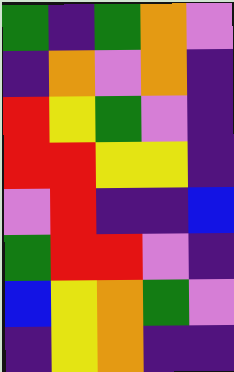[["green", "indigo", "green", "orange", "violet"], ["indigo", "orange", "violet", "orange", "indigo"], ["red", "yellow", "green", "violet", "indigo"], ["red", "red", "yellow", "yellow", "indigo"], ["violet", "red", "indigo", "indigo", "blue"], ["green", "red", "red", "violet", "indigo"], ["blue", "yellow", "orange", "green", "violet"], ["indigo", "yellow", "orange", "indigo", "indigo"]]